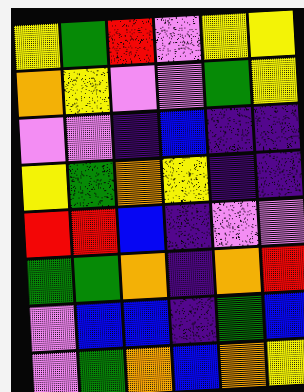[["yellow", "green", "red", "violet", "yellow", "yellow"], ["orange", "yellow", "violet", "violet", "green", "yellow"], ["violet", "violet", "indigo", "blue", "indigo", "indigo"], ["yellow", "green", "orange", "yellow", "indigo", "indigo"], ["red", "red", "blue", "indigo", "violet", "violet"], ["green", "green", "orange", "indigo", "orange", "red"], ["violet", "blue", "blue", "indigo", "green", "blue"], ["violet", "green", "orange", "blue", "orange", "yellow"]]